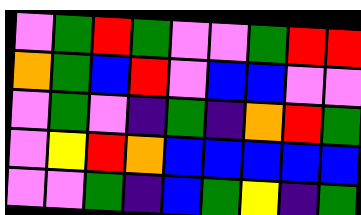[["violet", "green", "red", "green", "violet", "violet", "green", "red", "red"], ["orange", "green", "blue", "red", "violet", "blue", "blue", "violet", "violet"], ["violet", "green", "violet", "indigo", "green", "indigo", "orange", "red", "green"], ["violet", "yellow", "red", "orange", "blue", "blue", "blue", "blue", "blue"], ["violet", "violet", "green", "indigo", "blue", "green", "yellow", "indigo", "green"]]